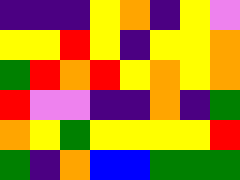[["indigo", "indigo", "indigo", "yellow", "orange", "indigo", "yellow", "violet"], ["yellow", "yellow", "red", "yellow", "indigo", "yellow", "yellow", "orange"], ["green", "red", "orange", "red", "yellow", "orange", "yellow", "orange"], ["red", "violet", "violet", "indigo", "indigo", "orange", "indigo", "green"], ["orange", "yellow", "green", "yellow", "yellow", "yellow", "yellow", "red"], ["green", "indigo", "orange", "blue", "blue", "green", "green", "green"]]